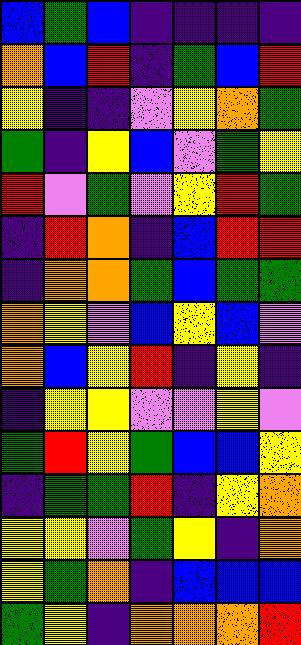[["blue", "green", "blue", "indigo", "indigo", "indigo", "indigo"], ["orange", "blue", "red", "indigo", "green", "blue", "red"], ["yellow", "indigo", "indigo", "violet", "yellow", "orange", "green"], ["green", "indigo", "yellow", "blue", "violet", "green", "yellow"], ["red", "violet", "green", "violet", "yellow", "red", "green"], ["indigo", "red", "orange", "indigo", "blue", "red", "red"], ["indigo", "orange", "orange", "green", "blue", "green", "green"], ["orange", "yellow", "violet", "blue", "yellow", "blue", "violet"], ["orange", "blue", "yellow", "red", "indigo", "yellow", "indigo"], ["indigo", "yellow", "yellow", "violet", "violet", "yellow", "violet"], ["green", "red", "yellow", "green", "blue", "blue", "yellow"], ["indigo", "green", "green", "red", "indigo", "yellow", "orange"], ["yellow", "yellow", "violet", "green", "yellow", "indigo", "orange"], ["yellow", "green", "orange", "indigo", "blue", "blue", "blue"], ["green", "yellow", "indigo", "orange", "orange", "orange", "red"]]